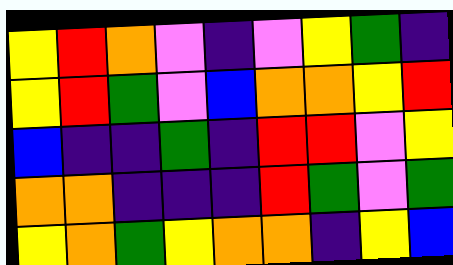[["yellow", "red", "orange", "violet", "indigo", "violet", "yellow", "green", "indigo"], ["yellow", "red", "green", "violet", "blue", "orange", "orange", "yellow", "red"], ["blue", "indigo", "indigo", "green", "indigo", "red", "red", "violet", "yellow"], ["orange", "orange", "indigo", "indigo", "indigo", "red", "green", "violet", "green"], ["yellow", "orange", "green", "yellow", "orange", "orange", "indigo", "yellow", "blue"]]